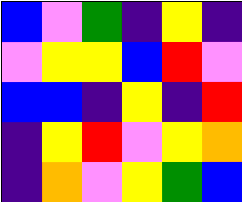[["blue", "violet", "green", "indigo", "yellow", "indigo"], ["violet", "yellow", "yellow", "blue", "red", "violet"], ["blue", "blue", "indigo", "yellow", "indigo", "red"], ["indigo", "yellow", "red", "violet", "yellow", "orange"], ["indigo", "orange", "violet", "yellow", "green", "blue"]]